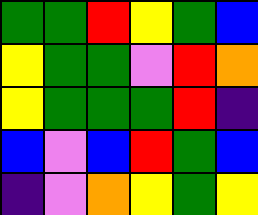[["green", "green", "red", "yellow", "green", "blue"], ["yellow", "green", "green", "violet", "red", "orange"], ["yellow", "green", "green", "green", "red", "indigo"], ["blue", "violet", "blue", "red", "green", "blue"], ["indigo", "violet", "orange", "yellow", "green", "yellow"]]